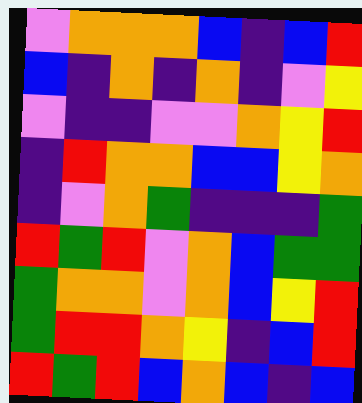[["violet", "orange", "orange", "orange", "blue", "indigo", "blue", "red"], ["blue", "indigo", "orange", "indigo", "orange", "indigo", "violet", "yellow"], ["violet", "indigo", "indigo", "violet", "violet", "orange", "yellow", "red"], ["indigo", "red", "orange", "orange", "blue", "blue", "yellow", "orange"], ["indigo", "violet", "orange", "green", "indigo", "indigo", "indigo", "green"], ["red", "green", "red", "violet", "orange", "blue", "green", "green"], ["green", "orange", "orange", "violet", "orange", "blue", "yellow", "red"], ["green", "red", "red", "orange", "yellow", "indigo", "blue", "red"], ["red", "green", "red", "blue", "orange", "blue", "indigo", "blue"]]